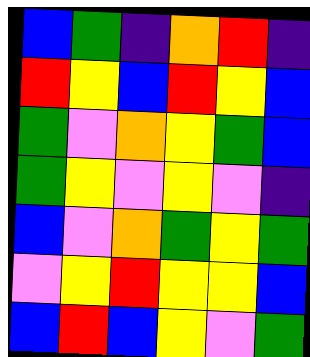[["blue", "green", "indigo", "orange", "red", "indigo"], ["red", "yellow", "blue", "red", "yellow", "blue"], ["green", "violet", "orange", "yellow", "green", "blue"], ["green", "yellow", "violet", "yellow", "violet", "indigo"], ["blue", "violet", "orange", "green", "yellow", "green"], ["violet", "yellow", "red", "yellow", "yellow", "blue"], ["blue", "red", "blue", "yellow", "violet", "green"]]